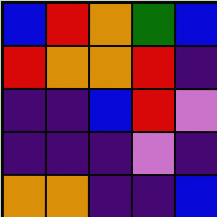[["blue", "red", "orange", "green", "blue"], ["red", "orange", "orange", "red", "indigo"], ["indigo", "indigo", "blue", "red", "violet"], ["indigo", "indigo", "indigo", "violet", "indigo"], ["orange", "orange", "indigo", "indigo", "blue"]]